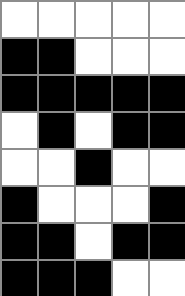[["white", "white", "white", "white", "white"], ["black", "black", "white", "white", "white"], ["black", "black", "black", "black", "black"], ["white", "black", "white", "black", "black"], ["white", "white", "black", "white", "white"], ["black", "white", "white", "white", "black"], ["black", "black", "white", "black", "black"], ["black", "black", "black", "white", "white"]]